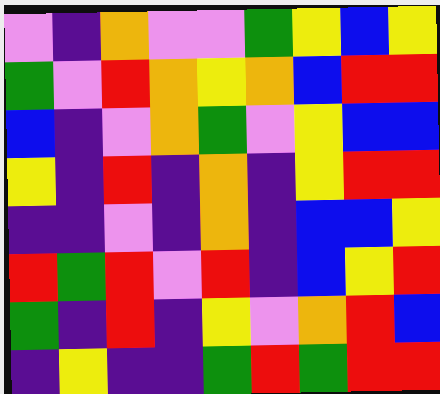[["violet", "indigo", "orange", "violet", "violet", "green", "yellow", "blue", "yellow"], ["green", "violet", "red", "orange", "yellow", "orange", "blue", "red", "red"], ["blue", "indigo", "violet", "orange", "green", "violet", "yellow", "blue", "blue"], ["yellow", "indigo", "red", "indigo", "orange", "indigo", "yellow", "red", "red"], ["indigo", "indigo", "violet", "indigo", "orange", "indigo", "blue", "blue", "yellow"], ["red", "green", "red", "violet", "red", "indigo", "blue", "yellow", "red"], ["green", "indigo", "red", "indigo", "yellow", "violet", "orange", "red", "blue"], ["indigo", "yellow", "indigo", "indigo", "green", "red", "green", "red", "red"]]